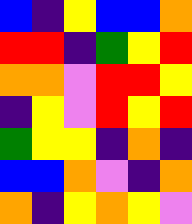[["blue", "indigo", "yellow", "blue", "blue", "orange"], ["red", "red", "indigo", "green", "yellow", "red"], ["orange", "orange", "violet", "red", "red", "yellow"], ["indigo", "yellow", "violet", "red", "yellow", "red"], ["green", "yellow", "yellow", "indigo", "orange", "indigo"], ["blue", "blue", "orange", "violet", "indigo", "orange"], ["orange", "indigo", "yellow", "orange", "yellow", "violet"]]